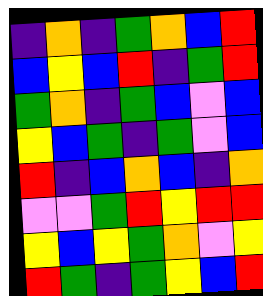[["indigo", "orange", "indigo", "green", "orange", "blue", "red"], ["blue", "yellow", "blue", "red", "indigo", "green", "red"], ["green", "orange", "indigo", "green", "blue", "violet", "blue"], ["yellow", "blue", "green", "indigo", "green", "violet", "blue"], ["red", "indigo", "blue", "orange", "blue", "indigo", "orange"], ["violet", "violet", "green", "red", "yellow", "red", "red"], ["yellow", "blue", "yellow", "green", "orange", "violet", "yellow"], ["red", "green", "indigo", "green", "yellow", "blue", "red"]]